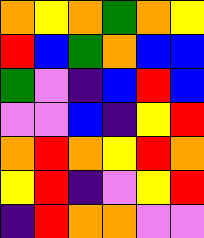[["orange", "yellow", "orange", "green", "orange", "yellow"], ["red", "blue", "green", "orange", "blue", "blue"], ["green", "violet", "indigo", "blue", "red", "blue"], ["violet", "violet", "blue", "indigo", "yellow", "red"], ["orange", "red", "orange", "yellow", "red", "orange"], ["yellow", "red", "indigo", "violet", "yellow", "red"], ["indigo", "red", "orange", "orange", "violet", "violet"]]